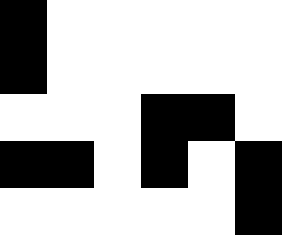[["black", "white", "white", "white", "white", "white"], ["black", "white", "white", "white", "white", "white"], ["white", "white", "white", "black", "black", "white"], ["black", "black", "white", "black", "white", "black"], ["white", "white", "white", "white", "white", "black"]]